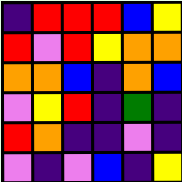[["indigo", "red", "red", "red", "blue", "yellow"], ["red", "violet", "red", "yellow", "orange", "orange"], ["orange", "orange", "blue", "indigo", "orange", "blue"], ["violet", "yellow", "red", "indigo", "green", "indigo"], ["red", "orange", "indigo", "indigo", "violet", "indigo"], ["violet", "indigo", "violet", "blue", "indigo", "yellow"]]